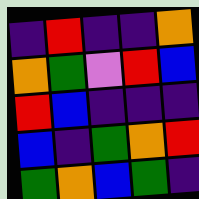[["indigo", "red", "indigo", "indigo", "orange"], ["orange", "green", "violet", "red", "blue"], ["red", "blue", "indigo", "indigo", "indigo"], ["blue", "indigo", "green", "orange", "red"], ["green", "orange", "blue", "green", "indigo"]]